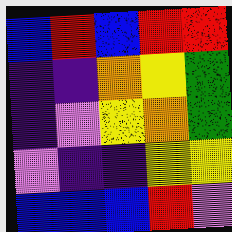[["blue", "red", "blue", "red", "red"], ["indigo", "indigo", "orange", "yellow", "green"], ["indigo", "violet", "yellow", "orange", "green"], ["violet", "indigo", "indigo", "yellow", "yellow"], ["blue", "blue", "blue", "red", "violet"]]